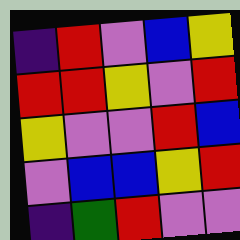[["indigo", "red", "violet", "blue", "yellow"], ["red", "red", "yellow", "violet", "red"], ["yellow", "violet", "violet", "red", "blue"], ["violet", "blue", "blue", "yellow", "red"], ["indigo", "green", "red", "violet", "violet"]]